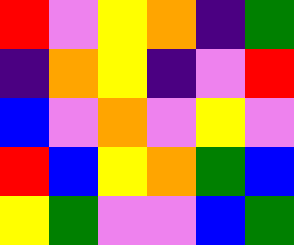[["red", "violet", "yellow", "orange", "indigo", "green"], ["indigo", "orange", "yellow", "indigo", "violet", "red"], ["blue", "violet", "orange", "violet", "yellow", "violet"], ["red", "blue", "yellow", "orange", "green", "blue"], ["yellow", "green", "violet", "violet", "blue", "green"]]